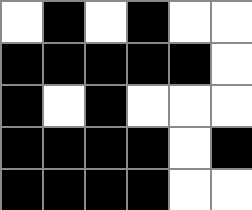[["white", "black", "white", "black", "white", "white"], ["black", "black", "black", "black", "black", "white"], ["black", "white", "black", "white", "white", "white"], ["black", "black", "black", "black", "white", "black"], ["black", "black", "black", "black", "white", "white"]]